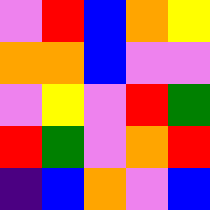[["violet", "red", "blue", "orange", "yellow"], ["orange", "orange", "blue", "violet", "violet"], ["violet", "yellow", "violet", "red", "green"], ["red", "green", "violet", "orange", "red"], ["indigo", "blue", "orange", "violet", "blue"]]